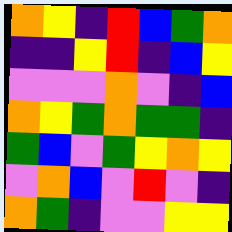[["orange", "yellow", "indigo", "red", "blue", "green", "orange"], ["indigo", "indigo", "yellow", "red", "indigo", "blue", "yellow"], ["violet", "violet", "violet", "orange", "violet", "indigo", "blue"], ["orange", "yellow", "green", "orange", "green", "green", "indigo"], ["green", "blue", "violet", "green", "yellow", "orange", "yellow"], ["violet", "orange", "blue", "violet", "red", "violet", "indigo"], ["orange", "green", "indigo", "violet", "violet", "yellow", "yellow"]]